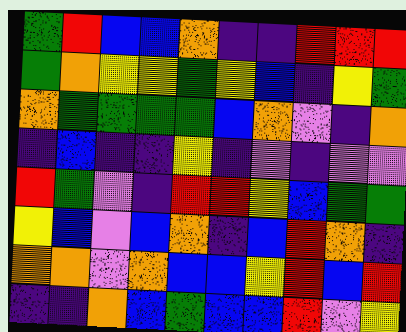[["green", "red", "blue", "blue", "orange", "indigo", "indigo", "red", "red", "red"], ["green", "orange", "yellow", "yellow", "green", "yellow", "blue", "indigo", "yellow", "green"], ["orange", "green", "green", "green", "green", "blue", "orange", "violet", "indigo", "orange"], ["indigo", "blue", "indigo", "indigo", "yellow", "indigo", "violet", "indigo", "violet", "violet"], ["red", "green", "violet", "indigo", "red", "red", "yellow", "blue", "green", "green"], ["yellow", "blue", "violet", "blue", "orange", "indigo", "blue", "red", "orange", "indigo"], ["orange", "orange", "violet", "orange", "blue", "blue", "yellow", "red", "blue", "red"], ["indigo", "indigo", "orange", "blue", "green", "blue", "blue", "red", "violet", "yellow"]]